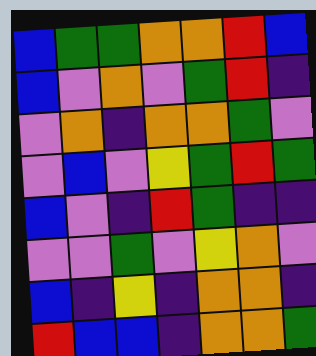[["blue", "green", "green", "orange", "orange", "red", "blue"], ["blue", "violet", "orange", "violet", "green", "red", "indigo"], ["violet", "orange", "indigo", "orange", "orange", "green", "violet"], ["violet", "blue", "violet", "yellow", "green", "red", "green"], ["blue", "violet", "indigo", "red", "green", "indigo", "indigo"], ["violet", "violet", "green", "violet", "yellow", "orange", "violet"], ["blue", "indigo", "yellow", "indigo", "orange", "orange", "indigo"], ["red", "blue", "blue", "indigo", "orange", "orange", "green"]]